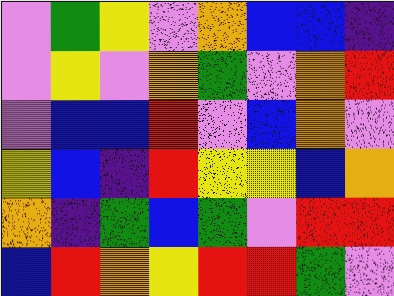[["violet", "green", "yellow", "violet", "orange", "blue", "blue", "indigo"], ["violet", "yellow", "violet", "orange", "green", "violet", "orange", "red"], ["violet", "blue", "blue", "red", "violet", "blue", "orange", "violet"], ["yellow", "blue", "indigo", "red", "yellow", "yellow", "blue", "orange"], ["orange", "indigo", "green", "blue", "green", "violet", "red", "red"], ["blue", "red", "orange", "yellow", "red", "red", "green", "violet"]]